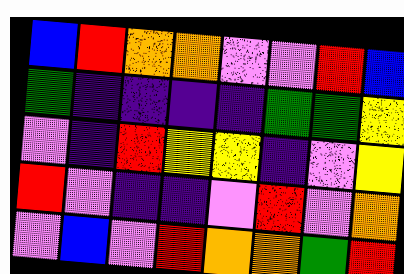[["blue", "red", "orange", "orange", "violet", "violet", "red", "blue"], ["green", "indigo", "indigo", "indigo", "indigo", "green", "green", "yellow"], ["violet", "indigo", "red", "yellow", "yellow", "indigo", "violet", "yellow"], ["red", "violet", "indigo", "indigo", "violet", "red", "violet", "orange"], ["violet", "blue", "violet", "red", "orange", "orange", "green", "red"]]